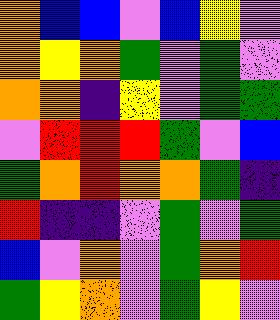[["orange", "blue", "blue", "violet", "blue", "yellow", "violet"], ["orange", "yellow", "orange", "green", "violet", "green", "violet"], ["orange", "orange", "indigo", "yellow", "violet", "green", "green"], ["violet", "red", "red", "red", "green", "violet", "blue"], ["green", "orange", "red", "orange", "orange", "green", "indigo"], ["red", "indigo", "indigo", "violet", "green", "violet", "green"], ["blue", "violet", "orange", "violet", "green", "orange", "red"], ["green", "yellow", "orange", "violet", "green", "yellow", "violet"]]